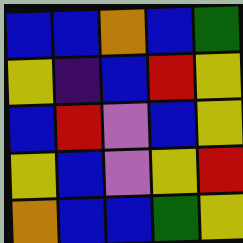[["blue", "blue", "orange", "blue", "green"], ["yellow", "indigo", "blue", "red", "yellow"], ["blue", "red", "violet", "blue", "yellow"], ["yellow", "blue", "violet", "yellow", "red"], ["orange", "blue", "blue", "green", "yellow"]]